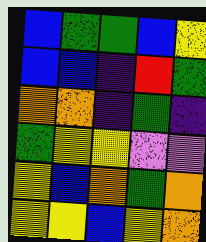[["blue", "green", "green", "blue", "yellow"], ["blue", "blue", "indigo", "red", "green"], ["orange", "orange", "indigo", "green", "indigo"], ["green", "yellow", "yellow", "violet", "violet"], ["yellow", "blue", "orange", "green", "orange"], ["yellow", "yellow", "blue", "yellow", "orange"]]